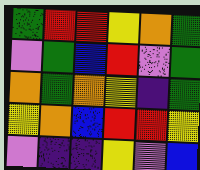[["green", "red", "red", "yellow", "orange", "green"], ["violet", "green", "blue", "red", "violet", "green"], ["orange", "green", "orange", "yellow", "indigo", "green"], ["yellow", "orange", "blue", "red", "red", "yellow"], ["violet", "indigo", "indigo", "yellow", "violet", "blue"]]